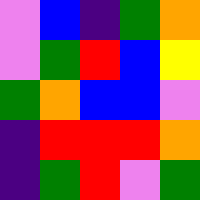[["violet", "blue", "indigo", "green", "orange"], ["violet", "green", "red", "blue", "yellow"], ["green", "orange", "blue", "blue", "violet"], ["indigo", "red", "red", "red", "orange"], ["indigo", "green", "red", "violet", "green"]]